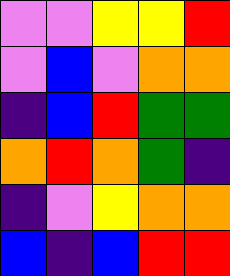[["violet", "violet", "yellow", "yellow", "red"], ["violet", "blue", "violet", "orange", "orange"], ["indigo", "blue", "red", "green", "green"], ["orange", "red", "orange", "green", "indigo"], ["indigo", "violet", "yellow", "orange", "orange"], ["blue", "indigo", "blue", "red", "red"]]